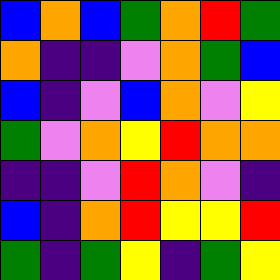[["blue", "orange", "blue", "green", "orange", "red", "green"], ["orange", "indigo", "indigo", "violet", "orange", "green", "blue"], ["blue", "indigo", "violet", "blue", "orange", "violet", "yellow"], ["green", "violet", "orange", "yellow", "red", "orange", "orange"], ["indigo", "indigo", "violet", "red", "orange", "violet", "indigo"], ["blue", "indigo", "orange", "red", "yellow", "yellow", "red"], ["green", "indigo", "green", "yellow", "indigo", "green", "yellow"]]